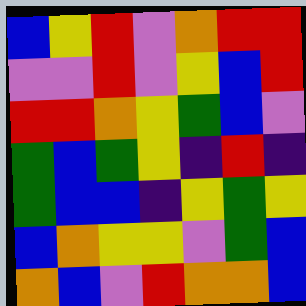[["blue", "yellow", "red", "violet", "orange", "red", "red"], ["violet", "violet", "red", "violet", "yellow", "blue", "red"], ["red", "red", "orange", "yellow", "green", "blue", "violet"], ["green", "blue", "green", "yellow", "indigo", "red", "indigo"], ["green", "blue", "blue", "indigo", "yellow", "green", "yellow"], ["blue", "orange", "yellow", "yellow", "violet", "green", "blue"], ["orange", "blue", "violet", "red", "orange", "orange", "blue"]]